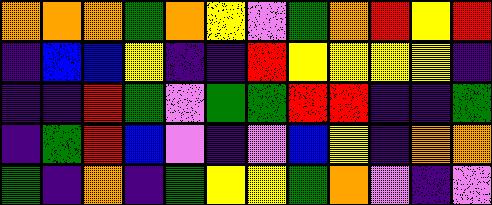[["orange", "orange", "orange", "green", "orange", "yellow", "violet", "green", "orange", "red", "yellow", "red"], ["indigo", "blue", "blue", "yellow", "indigo", "indigo", "red", "yellow", "yellow", "yellow", "yellow", "indigo"], ["indigo", "indigo", "red", "green", "violet", "green", "green", "red", "red", "indigo", "indigo", "green"], ["indigo", "green", "red", "blue", "violet", "indigo", "violet", "blue", "yellow", "indigo", "orange", "orange"], ["green", "indigo", "orange", "indigo", "green", "yellow", "yellow", "green", "orange", "violet", "indigo", "violet"]]